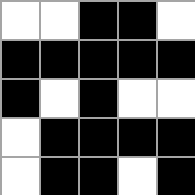[["white", "white", "black", "black", "white"], ["black", "black", "black", "black", "black"], ["black", "white", "black", "white", "white"], ["white", "black", "black", "black", "black"], ["white", "black", "black", "white", "black"]]